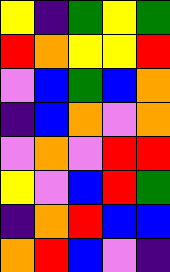[["yellow", "indigo", "green", "yellow", "green"], ["red", "orange", "yellow", "yellow", "red"], ["violet", "blue", "green", "blue", "orange"], ["indigo", "blue", "orange", "violet", "orange"], ["violet", "orange", "violet", "red", "red"], ["yellow", "violet", "blue", "red", "green"], ["indigo", "orange", "red", "blue", "blue"], ["orange", "red", "blue", "violet", "indigo"]]